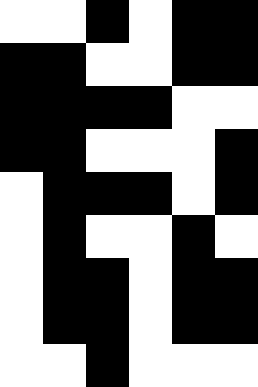[["white", "white", "black", "white", "black", "black"], ["black", "black", "white", "white", "black", "black"], ["black", "black", "black", "black", "white", "white"], ["black", "black", "white", "white", "white", "black"], ["white", "black", "black", "black", "white", "black"], ["white", "black", "white", "white", "black", "white"], ["white", "black", "black", "white", "black", "black"], ["white", "black", "black", "white", "black", "black"], ["white", "white", "black", "white", "white", "white"]]